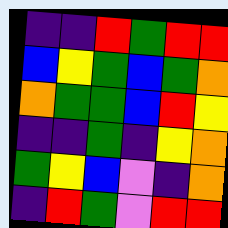[["indigo", "indigo", "red", "green", "red", "red"], ["blue", "yellow", "green", "blue", "green", "orange"], ["orange", "green", "green", "blue", "red", "yellow"], ["indigo", "indigo", "green", "indigo", "yellow", "orange"], ["green", "yellow", "blue", "violet", "indigo", "orange"], ["indigo", "red", "green", "violet", "red", "red"]]